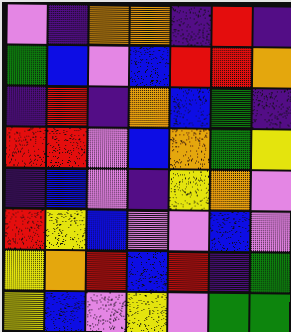[["violet", "indigo", "orange", "orange", "indigo", "red", "indigo"], ["green", "blue", "violet", "blue", "red", "red", "orange"], ["indigo", "red", "indigo", "orange", "blue", "green", "indigo"], ["red", "red", "violet", "blue", "orange", "green", "yellow"], ["indigo", "blue", "violet", "indigo", "yellow", "orange", "violet"], ["red", "yellow", "blue", "violet", "violet", "blue", "violet"], ["yellow", "orange", "red", "blue", "red", "indigo", "green"], ["yellow", "blue", "violet", "yellow", "violet", "green", "green"]]